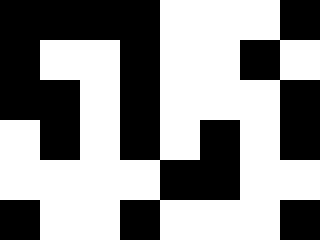[["black", "black", "black", "black", "white", "white", "white", "black"], ["black", "white", "white", "black", "white", "white", "black", "white"], ["black", "black", "white", "black", "white", "white", "white", "black"], ["white", "black", "white", "black", "white", "black", "white", "black"], ["white", "white", "white", "white", "black", "black", "white", "white"], ["black", "white", "white", "black", "white", "white", "white", "black"]]